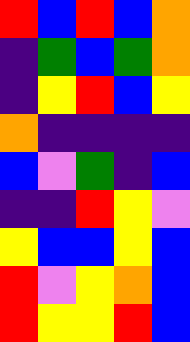[["red", "blue", "red", "blue", "orange"], ["indigo", "green", "blue", "green", "orange"], ["indigo", "yellow", "red", "blue", "yellow"], ["orange", "indigo", "indigo", "indigo", "indigo"], ["blue", "violet", "green", "indigo", "blue"], ["indigo", "indigo", "red", "yellow", "violet"], ["yellow", "blue", "blue", "yellow", "blue"], ["red", "violet", "yellow", "orange", "blue"], ["red", "yellow", "yellow", "red", "blue"]]